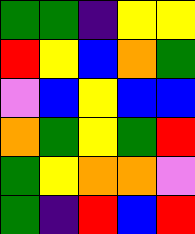[["green", "green", "indigo", "yellow", "yellow"], ["red", "yellow", "blue", "orange", "green"], ["violet", "blue", "yellow", "blue", "blue"], ["orange", "green", "yellow", "green", "red"], ["green", "yellow", "orange", "orange", "violet"], ["green", "indigo", "red", "blue", "red"]]